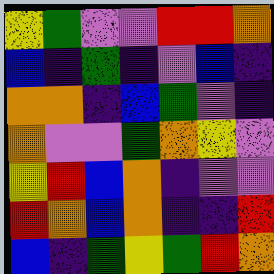[["yellow", "green", "violet", "violet", "red", "red", "orange"], ["blue", "indigo", "green", "indigo", "violet", "blue", "indigo"], ["orange", "orange", "indigo", "blue", "green", "violet", "indigo"], ["orange", "violet", "violet", "green", "orange", "yellow", "violet"], ["yellow", "red", "blue", "orange", "indigo", "violet", "violet"], ["red", "orange", "blue", "orange", "indigo", "indigo", "red"], ["blue", "indigo", "green", "yellow", "green", "red", "orange"]]